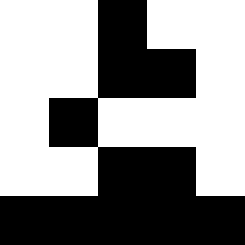[["white", "white", "black", "white", "white"], ["white", "white", "black", "black", "white"], ["white", "black", "white", "white", "white"], ["white", "white", "black", "black", "white"], ["black", "black", "black", "black", "black"]]